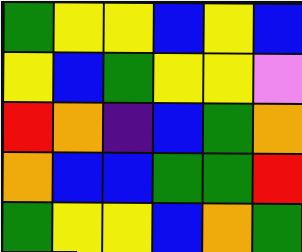[["green", "yellow", "yellow", "blue", "yellow", "blue"], ["yellow", "blue", "green", "yellow", "yellow", "violet"], ["red", "orange", "indigo", "blue", "green", "orange"], ["orange", "blue", "blue", "green", "green", "red"], ["green", "yellow", "yellow", "blue", "orange", "green"]]